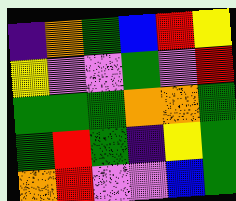[["indigo", "orange", "green", "blue", "red", "yellow"], ["yellow", "violet", "violet", "green", "violet", "red"], ["green", "green", "green", "orange", "orange", "green"], ["green", "red", "green", "indigo", "yellow", "green"], ["orange", "red", "violet", "violet", "blue", "green"]]